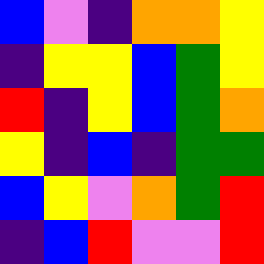[["blue", "violet", "indigo", "orange", "orange", "yellow"], ["indigo", "yellow", "yellow", "blue", "green", "yellow"], ["red", "indigo", "yellow", "blue", "green", "orange"], ["yellow", "indigo", "blue", "indigo", "green", "green"], ["blue", "yellow", "violet", "orange", "green", "red"], ["indigo", "blue", "red", "violet", "violet", "red"]]